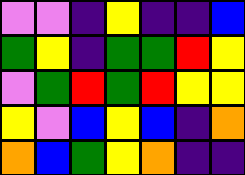[["violet", "violet", "indigo", "yellow", "indigo", "indigo", "blue"], ["green", "yellow", "indigo", "green", "green", "red", "yellow"], ["violet", "green", "red", "green", "red", "yellow", "yellow"], ["yellow", "violet", "blue", "yellow", "blue", "indigo", "orange"], ["orange", "blue", "green", "yellow", "orange", "indigo", "indigo"]]